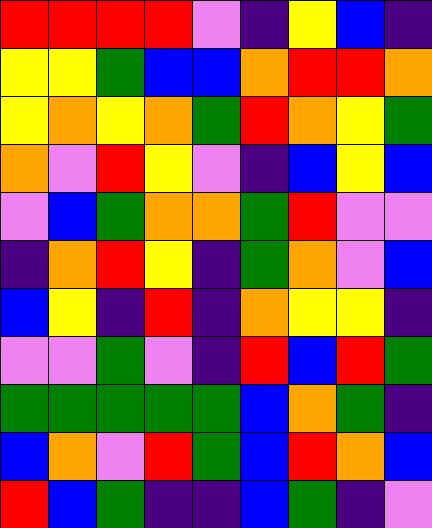[["red", "red", "red", "red", "violet", "indigo", "yellow", "blue", "indigo"], ["yellow", "yellow", "green", "blue", "blue", "orange", "red", "red", "orange"], ["yellow", "orange", "yellow", "orange", "green", "red", "orange", "yellow", "green"], ["orange", "violet", "red", "yellow", "violet", "indigo", "blue", "yellow", "blue"], ["violet", "blue", "green", "orange", "orange", "green", "red", "violet", "violet"], ["indigo", "orange", "red", "yellow", "indigo", "green", "orange", "violet", "blue"], ["blue", "yellow", "indigo", "red", "indigo", "orange", "yellow", "yellow", "indigo"], ["violet", "violet", "green", "violet", "indigo", "red", "blue", "red", "green"], ["green", "green", "green", "green", "green", "blue", "orange", "green", "indigo"], ["blue", "orange", "violet", "red", "green", "blue", "red", "orange", "blue"], ["red", "blue", "green", "indigo", "indigo", "blue", "green", "indigo", "violet"]]